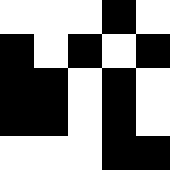[["white", "white", "white", "black", "white"], ["black", "white", "black", "white", "black"], ["black", "black", "white", "black", "white"], ["black", "black", "white", "black", "white"], ["white", "white", "white", "black", "black"]]